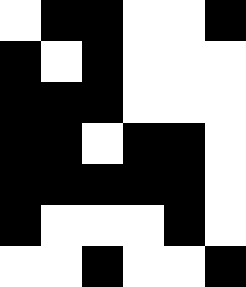[["white", "black", "black", "white", "white", "black"], ["black", "white", "black", "white", "white", "white"], ["black", "black", "black", "white", "white", "white"], ["black", "black", "white", "black", "black", "white"], ["black", "black", "black", "black", "black", "white"], ["black", "white", "white", "white", "black", "white"], ["white", "white", "black", "white", "white", "black"]]